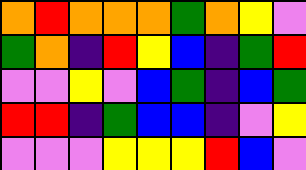[["orange", "red", "orange", "orange", "orange", "green", "orange", "yellow", "violet"], ["green", "orange", "indigo", "red", "yellow", "blue", "indigo", "green", "red"], ["violet", "violet", "yellow", "violet", "blue", "green", "indigo", "blue", "green"], ["red", "red", "indigo", "green", "blue", "blue", "indigo", "violet", "yellow"], ["violet", "violet", "violet", "yellow", "yellow", "yellow", "red", "blue", "violet"]]